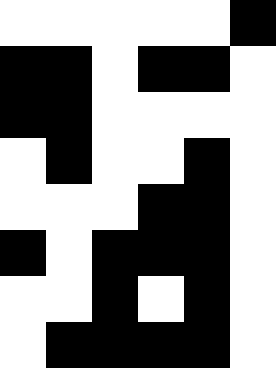[["white", "white", "white", "white", "white", "black"], ["black", "black", "white", "black", "black", "white"], ["black", "black", "white", "white", "white", "white"], ["white", "black", "white", "white", "black", "white"], ["white", "white", "white", "black", "black", "white"], ["black", "white", "black", "black", "black", "white"], ["white", "white", "black", "white", "black", "white"], ["white", "black", "black", "black", "black", "white"]]